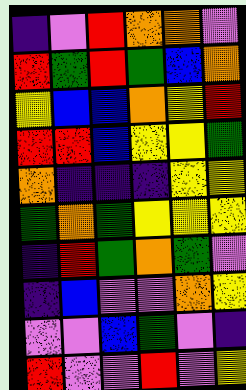[["indigo", "violet", "red", "orange", "orange", "violet"], ["red", "green", "red", "green", "blue", "orange"], ["yellow", "blue", "blue", "orange", "yellow", "red"], ["red", "red", "blue", "yellow", "yellow", "green"], ["orange", "indigo", "indigo", "indigo", "yellow", "yellow"], ["green", "orange", "green", "yellow", "yellow", "yellow"], ["indigo", "red", "green", "orange", "green", "violet"], ["indigo", "blue", "violet", "violet", "orange", "yellow"], ["violet", "violet", "blue", "green", "violet", "indigo"], ["red", "violet", "violet", "red", "violet", "yellow"]]